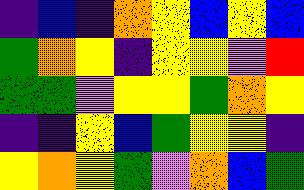[["indigo", "blue", "indigo", "orange", "yellow", "blue", "yellow", "blue"], ["green", "orange", "yellow", "indigo", "yellow", "yellow", "violet", "red"], ["green", "green", "violet", "yellow", "yellow", "green", "orange", "yellow"], ["indigo", "indigo", "yellow", "blue", "green", "yellow", "yellow", "indigo"], ["yellow", "orange", "yellow", "green", "violet", "orange", "blue", "green"]]